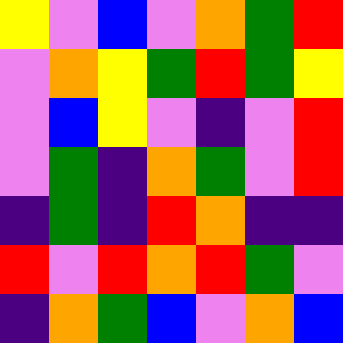[["yellow", "violet", "blue", "violet", "orange", "green", "red"], ["violet", "orange", "yellow", "green", "red", "green", "yellow"], ["violet", "blue", "yellow", "violet", "indigo", "violet", "red"], ["violet", "green", "indigo", "orange", "green", "violet", "red"], ["indigo", "green", "indigo", "red", "orange", "indigo", "indigo"], ["red", "violet", "red", "orange", "red", "green", "violet"], ["indigo", "orange", "green", "blue", "violet", "orange", "blue"]]